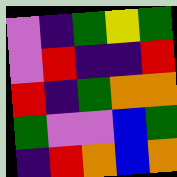[["violet", "indigo", "green", "yellow", "green"], ["violet", "red", "indigo", "indigo", "red"], ["red", "indigo", "green", "orange", "orange"], ["green", "violet", "violet", "blue", "green"], ["indigo", "red", "orange", "blue", "orange"]]